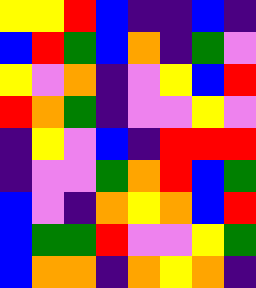[["yellow", "yellow", "red", "blue", "indigo", "indigo", "blue", "indigo"], ["blue", "red", "green", "blue", "orange", "indigo", "green", "violet"], ["yellow", "violet", "orange", "indigo", "violet", "yellow", "blue", "red"], ["red", "orange", "green", "indigo", "violet", "violet", "yellow", "violet"], ["indigo", "yellow", "violet", "blue", "indigo", "red", "red", "red"], ["indigo", "violet", "violet", "green", "orange", "red", "blue", "green"], ["blue", "violet", "indigo", "orange", "yellow", "orange", "blue", "red"], ["blue", "green", "green", "red", "violet", "violet", "yellow", "green"], ["blue", "orange", "orange", "indigo", "orange", "yellow", "orange", "indigo"]]